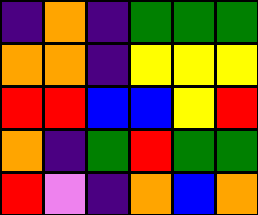[["indigo", "orange", "indigo", "green", "green", "green"], ["orange", "orange", "indigo", "yellow", "yellow", "yellow"], ["red", "red", "blue", "blue", "yellow", "red"], ["orange", "indigo", "green", "red", "green", "green"], ["red", "violet", "indigo", "orange", "blue", "orange"]]